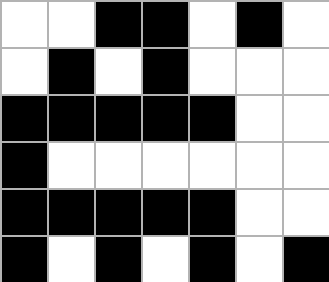[["white", "white", "black", "black", "white", "black", "white"], ["white", "black", "white", "black", "white", "white", "white"], ["black", "black", "black", "black", "black", "white", "white"], ["black", "white", "white", "white", "white", "white", "white"], ["black", "black", "black", "black", "black", "white", "white"], ["black", "white", "black", "white", "black", "white", "black"]]